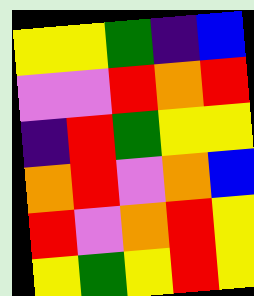[["yellow", "yellow", "green", "indigo", "blue"], ["violet", "violet", "red", "orange", "red"], ["indigo", "red", "green", "yellow", "yellow"], ["orange", "red", "violet", "orange", "blue"], ["red", "violet", "orange", "red", "yellow"], ["yellow", "green", "yellow", "red", "yellow"]]